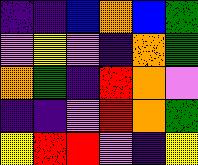[["indigo", "indigo", "blue", "orange", "blue", "green"], ["violet", "yellow", "violet", "indigo", "orange", "green"], ["orange", "green", "indigo", "red", "orange", "violet"], ["indigo", "indigo", "violet", "red", "orange", "green"], ["yellow", "red", "red", "violet", "indigo", "yellow"]]